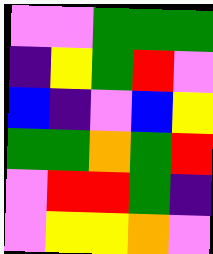[["violet", "violet", "green", "green", "green"], ["indigo", "yellow", "green", "red", "violet"], ["blue", "indigo", "violet", "blue", "yellow"], ["green", "green", "orange", "green", "red"], ["violet", "red", "red", "green", "indigo"], ["violet", "yellow", "yellow", "orange", "violet"]]